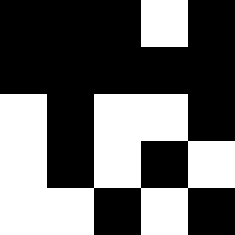[["black", "black", "black", "white", "black"], ["black", "black", "black", "black", "black"], ["white", "black", "white", "white", "black"], ["white", "black", "white", "black", "white"], ["white", "white", "black", "white", "black"]]